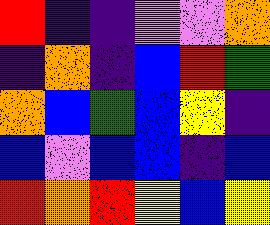[["red", "indigo", "indigo", "violet", "violet", "orange"], ["indigo", "orange", "indigo", "blue", "red", "green"], ["orange", "blue", "green", "blue", "yellow", "indigo"], ["blue", "violet", "blue", "blue", "indigo", "blue"], ["red", "orange", "red", "yellow", "blue", "yellow"]]